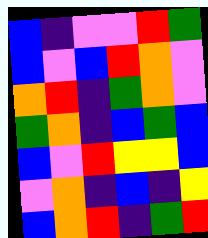[["blue", "indigo", "violet", "violet", "red", "green"], ["blue", "violet", "blue", "red", "orange", "violet"], ["orange", "red", "indigo", "green", "orange", "violet"], ["green", "orange", "indigo", "blue", "green", "blue"], ["blue", "violet", "red", "yellow", "yellow", "blue"], ["violet", "orange", "indigo", "blue", "indigo", "yellow"], ["blue", "orange", "red", "indigo", "green", "red"]]